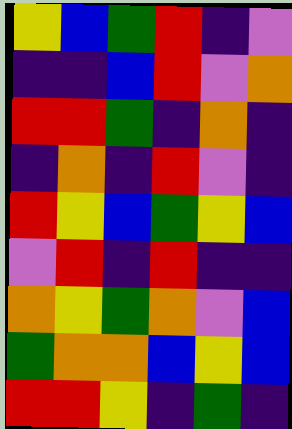[["yellow", "blue", "green", "red", "indigo", "violet"], ["indigo", "indigo", "blue", "red", "violet", "orange"], ["red", "red", "green", "indigo", "orange", "indigo"], ["indigo", "orange", "indigo", "red", "violet", "indigo"], ["red", "yellow", "blue", "green", "yellow", "blue"], ["violet", "red", "indigo", "red", "indigo", "indigo"], ["orange", "yellow", "green", "orange", "violet", "blue"], ["green", "orange", "orange", "blue", "yellow", "blue"], ["red", "red", "yellow", "indigo", "green", "indigo"]]